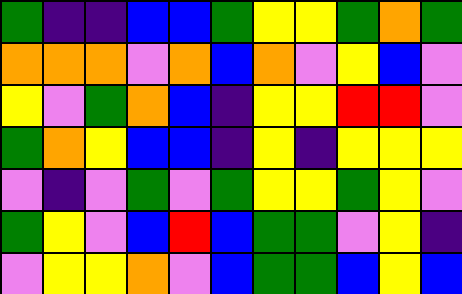[["green", "indigo", "indigo", "blue", "blue", "green", "yellow", "yellow", "green", "orange", "green"], ["orange", "orange", "orange", "violet", "orange", "blue", "orange", "violet", "yellow", "blue", "violet"], ["yellow", "violet", "green", "orange", "blue", "indigo", "yellow", "yellow", "red", "red", "violet"], ["green", "orange", "yellow", "blue", "blue", "indigo", "yellow", "indigo", "yellow", "yellow", "yellow"], ["violet", "indigo", "violet", "green", "violet", "green", "yellow", "yellow", "green", "yellow", "violet"], ["green", "yellow", "violet", "blue", "red", "blue", "green", "green", "violet", "yellow", "indigo"], ["violet", "yellow", "yellow", "orange", "violet", "blue", "green", "green", "blue", "yellow", "blue"]]